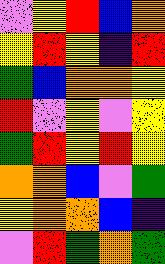[["violet", "yellow", "red", "blue", "orange"], ["yellow", "red", "yellow", "indigo", "red"], ["green", "blue", "orange", "orange", "yellow"], ["red", "violet", "yellow", "violet", "yellow"], ["green", "red", "yellow", "red", "yellow"], ["orange", "orange", "blue", "violet", "green"], ["yellow", "orange", "orange", "blue", "indigo"], ["violet", "red", "green", "orange", "green"]]